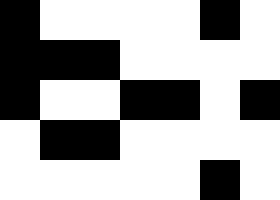[["black", "white", "white", "white", "white", "black", "white"], ["black", "black", "black", "white", "white", "white", "white"], ["black", "white", "white", "black", "black", "white", "black"], ["white", "black", "black", "white", "white", "white", "white"], ["white", "white", "white", "white", "white", "black", "white"]]